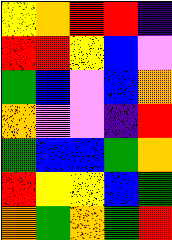[["yellow", "orange", "red", "red", "indigo"], ["red", "red", "yellow", "blue", "violet"], ["green", "blue", "violet", "blue", "orange"], ["orange", "violet", "violet", "indigo", "red"], ["green", "blue", "blue", "green", "orange"], ["red", "yellow", "yellow", "blue", "green"], ["orange", "green", "orange", "green", "red"]]